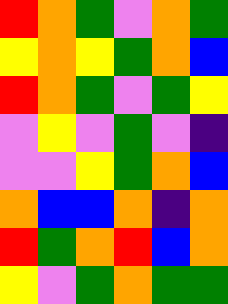[["red", "orange", "green", "violet", "orange", "green"], ["yellow", "orange", "yellow", "green", "orange", "blue"], ["red", "orange", "green", "violet", "green", "yellow"], ["violet", "yellow", "violet", "green", "violet", "indigo"], ["violet", "violet", "yellow", "green", "orange", "blue"], ["orange", "blue", "blue", "orange", "indigo", "orange"], ["red", "green", "orange", "red", "blue", "orange"], ["yellow", "violet", "green", "orange", "green", "green"]]